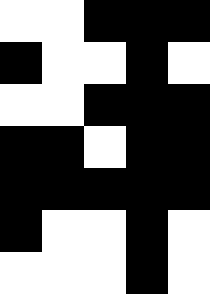[["white", "white", "black", "black", "black"], ["black", "white", "white", "black", "white"], ["white", "white", "black", "black", "black"], ["black", "black", "white", "black", "black"], ["black", "black", "black", "black", "black"], ["black", "white", "white", "black", "white"], ["white", "white", "white", "black", "white"]]